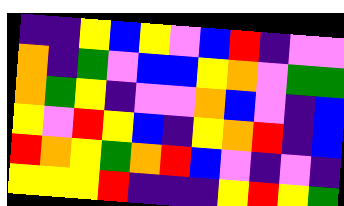[["indigo", "indigo", "yellow", "blue", "yellow", "violet", "blue", "red", "indigo", "violet", "violet"], ["orange", "indigo", "green", "violet", "blue", "blue", "yellow", "orange", "violet", "green", "green"], ["orange", "green", "yellow", "indigo", "violet", "violet", "orange", "blue", "violet", "indigo", "blue"], ["yellow", "violet", "red", "yellow", "blue", "indigo", "yellow", "orange", "red", "indigo", "blue"], ["red", "orange", "yellow", "green", "orange", "red", "blue", "violet", "indigo", "violet", "indigo"], ["yellow", "yellow", "yellow", "red", "indigo", "indigo", "indigo", "yellow", "red", "yellow", "green"]]